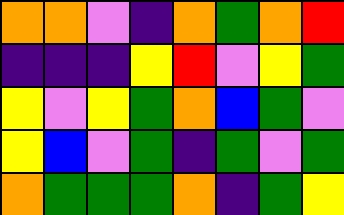[["orange", "orange", "violet", "indigo", "orange", "green", "orange", "red"], ["indigo", "indigo", "indigo", "yellow", "red", "violet", "yellow", "green"], ["yellow", "violet", "yellow", "green", "orange", "blue", "green", "violet"], ["yellow", "blue", "violet", "green", "indigo", "green", "violet", "green"], ["orange", "green", "green", "green", "orange", "indigo", "green", "yellow"]]